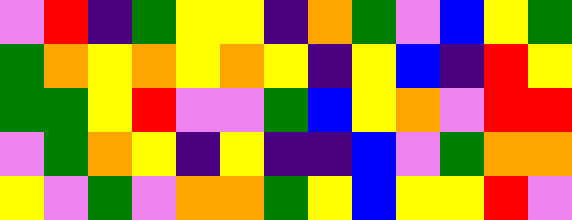[["violet", "red", "indigo", "green", "yellow", "yellow", "indigo", "orange", "green", "violet", "blue", "yellow", "green"], ["green", "orange", "yellow", "orange", "yellow", "orange", "yellow", "indigo", "yellow", "blue", "indigo", "red", "yellow"], ["green", "green", "yellow", "red", "violet", "violet", "green", "blue", "yellow", "orange", "violet", "red", "red"], ["violet", "green", "orange", "yellow", "indigo", "yellow", "indigo", "indigo", "blue", "violet", "green", "orange", "orange"], ["yellow", "violet", "green", "violet", "orange", "orange", "green", "yellow", "blue", "yellow", "yellow", "red", "violet"]]